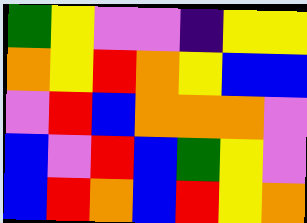[["green", "yellow", "violet", "violet", "indigo", "yellow", "yellow"], ["orange", "yellow", "red", "orange", "yellow", "blue", "blue"], ["violet", "red", "blue", "orange", "orange", "orange", "violet"], ["blue", "violet", "red", "blue", "green", "yellow", "violet"], ["blue", "red", "orange", "blue", "red", "yellow", "orange"]]